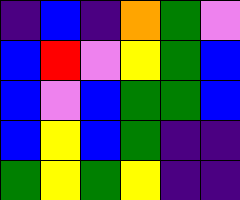[["indigo", "blue", "indigo", "orange", "green", "violet"], ["blue", "red", "violet", "yellow", "green", "blue"], ["blue", "violet", "blue", "green", "green", "blue"], ["blue", "yellow", "blue", "green", "indigo", "indigo"], ["green", "yellow", "green", "yellow", "indigo", "indigo"]]